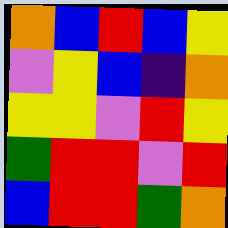[["orange", "blue", "red", "blue", "yellow"], ["violet", "yellow", "blue", "indigo", "orange"], ["yellow", "yellow", "violet", "red", "yellow"], ["green", "red", "red", "violet", "red"], ["blue", "red", "red", "green", "orange"]]